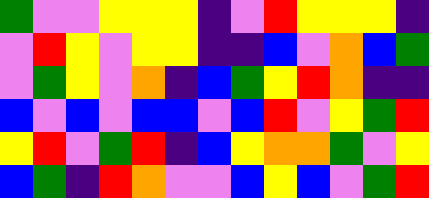[["green", "violet", "violet", "yellow", "yellow", "yellow", "indigo", "violet", "red", "yellow", "yellow", "yellow", "indigo"], ["violet", "red", "yellow", "violet", "yellow", "yellow", "indigo", "indigo", "blue", "violet", "orange", "blue", "green"], ["violet", "green", "yellow", "violet", "orange", "indigo", "blue", "green", "yellow", "red", "orange", "indigo", "indigo"], ["blue", "violet", "blue", "violet", "blue", "blue", "violet", "blue", "red", "violet", "yellow", "green", "red"], ["yellow", "red", "violet", "green", "red", "indigo", "blue", "yellow", "orange", "orange", "green", "violet", "yellow"], ["blue", "green", "indigo", "red", "orange", "violet", "violet", "blue", "yellow", "blue", "violet", "green", "red"]]